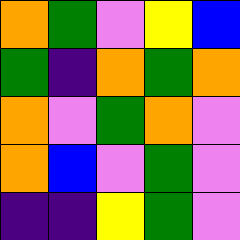[["orange", "green", "violet", "yellow", "blue"], ["green", "indigo", "orange", "green", "orange"], ["orange", "violet", "green", "orange", "violet"], ["orange", "blue", "violet", "green", "violet"], ["indigo", "indigo", "yellow", "green", "violet"]]